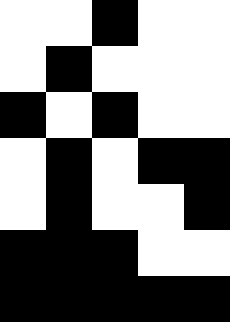[["white", "white", "black", "white", "white"], ["white", "black", "white", "white", "white"], ["black", "white", "black", "white", "white"], ["white", "black", "white", "black", "black"], ["white", "black", "white", "white", "black"], ["black", "black", "black", "white", "white"], ["black", "black", "black", "black", "black"]]